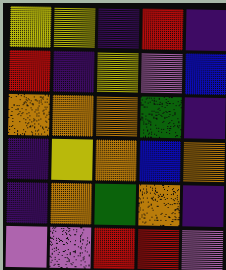[["yellow", "yellow", "indigo", "red", "indigo"], ["red", "indigo", "yellow", "violet", "blue"], ["orange", "orange", "orange", "green", "indigo"], ["indigo", "yellow", "orange", "blue", "orange"], ["indigo", "orange", "green", "orange", "indigo"], ["violet", "violet", "red", "red", "violet"]]